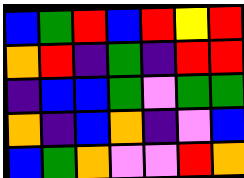[["blue", "green", "red", "blue", "red", "yellow", "red"], ["orange", "red", "indigo", "green", "indigo", "red", "red"], ["indigo", "blue", "blue", "green", "violet", "green", "green"], ["orange", "indigo", "blue", "orange", "indigo", "violet", "blue"], ["blue", "green", "orange", "violet", "violet", "red", "orange"]]